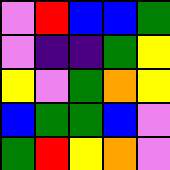[["violet", "red", "blue", "blue", "green"], ["violet", "indigo", "indigo", "green", "yellow"], ["yellow", "violet", "green", "orange", "yellow"], ["blue", "green", "green", "blue", "violet"], ["green", "red", "yellow", "orange", "violet"]]